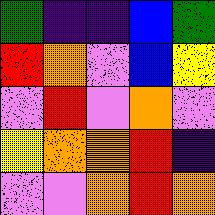[["green", "indigo", "indigo", "blue", "green"], ["red", "orange", "violet", "blue", "yellow"], ["violet", "red", "violet", "orange", "violet"], ["yellow", "orange", "orange", "red", "indigo"], ["violet", "violet", "orange", "red", "orange"]]